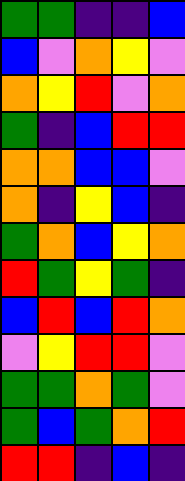[["green", "green", "indigo", "indigo", "blue"], ["blue", "violet", "orange", "yellow", "violet"], ["orange", "yellow", "red", "violet", "orange"], ["green", "indigo", "blue", "red", "red"], ["orange", "orange", "blue", "blue", "violet"], ["orange", "indigo", "yellow", "blue", "indigo"], ["green", "orange", "blue", "yellow", "orange"], ["red", "green", "yellow", "green", "indigo"], ["blue", "red", "blue", "red", "orange"], ["violet", "yellow", "red", "red", "violet"], ["green", "green", "orange", "green", "violet"], ["green", "blue", "green", "orange", "red"], ["red", "red", "indigo", "blue", "indigo"]]